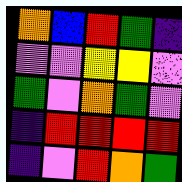[["orange", "blue", "red", "green", "indigo"], ["violet", "violet", "yellow", "yellow", "violet"], ["green", "violet", "orange", "green", "violet"], ["indigo", "red", "red", "red", "red"], ["indigo", "violet", "red", "orange", "green"]]